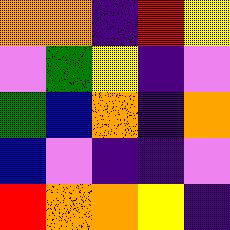[["orange", "orange", "indigo", "red", "yellow"], ["violet", "green", "yellow", "indigo", "violet"], ["green", "blue", "orange", "indigo", "orange"], ["blue", "violet", "indigo", "indigo", "violet"], ["red", "orange", "orange", "yellow", "indigo"]]